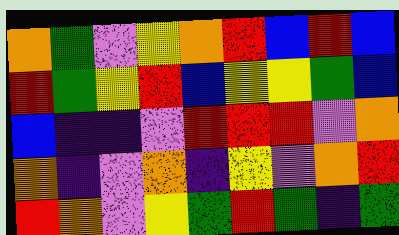[["orange", "green", "violet", "yellow", "orange", "red", "blue", "red", "blue"], ["red", "green", "yellow", "red", "blue", "yellow", "yellow", "green", "blue"], ["blue", "indigo", "indigo", "violet", "red", "red", "red", "violet", "orange"], ["orange", "indigo", "violet", "orange", "indigo", "yellow", "violet", "orange", "red"], ["red", "orange", "violet", "yellow", "green", "red", "green", "indigo", "green"]]